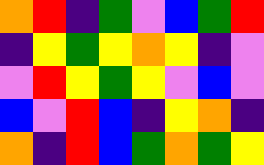[["orange", "red", "indigo", "green", "violet", "blue", "green", "red"], ["indigo", "yellow", "green", "yellow", "orange", "yellow", "indigo", "violet"], ["violet", "red", "yellow", "green", "yellow", "violet", "blue", "violet"], ["blue", "violet", "red", "blue", "indigo", "yellow", "orange", "indigo"], ["orange", "indigo", "red", "blue", "green", "orange", "green", "yellow"]]